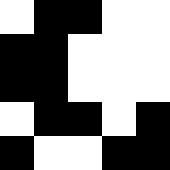[["white", "black", "black", "white", "white"], ["black", "black", "white", "white", "white"], ["black", "black", "white", "white", "white"], ["white", "black", "black", "white", "black"], ["black", "white", "white", "black", "black"]]